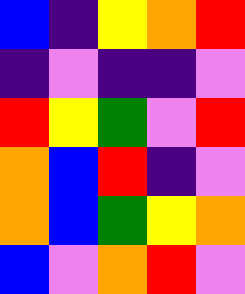[["blue", "indigo", "yellow", "orange", "red"], ["indigo", "violet", "indigo", "indigo", "violet"], ["red", "yellow", "green", "violet", "red"], ["orange", "blue", "red", "indigo", "violet"], ["orange", "blue", "green", "yellow", "orange"], ["blue", "violet", "orange", "red", "violet"]]